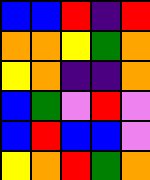[["blue", "blue", "red", "indigo", "red"], ["orange", "orange", "yellow", "green", "orange"], ["yellow", "orange", "indigo", "indigo", "orange"], ["blue", "green", "violet", "red", "violet"], ["blue", "red", "blue", "blue", "violet"], ["yellow", "orange", "red", "green", "orange"]]